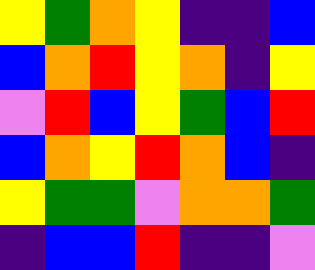[["yellow", "green", "orange", "yellow", "indigo", "indigo", "blue"], ["blue", "orange", "red", "yellow", "orange", "indigo", "yellow"], ["violet", "red", "blue", "yellow", "green", "blue", "red"], ["blue", "orange", "yellow", "red", "orange", "blue", "indigo"], ["yellow", "green", "green", "violet", "orange", "orange", "green"], ["indigo", "blue", "blue", "red", "indigo", "indigo", "violet"]]